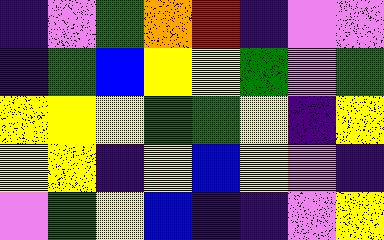[["indigo", "violet", "green", "orange", "red", "indigo", "violet", "violet"], ["indigo", "green", "blue", "yellow", "yellow", "green", "violet", "green"], ["yellow", "yellow", "yellow", "green", "green", "yellow", "indigo", "yellow"], ["yellow", "yellow", "indigo", "yellow", "blue", "yellow", "violet", "indigo"], ["violet", "green", "yellow", "blue", "indigo", "indigo", "violet", "yellow"]]